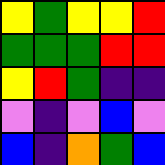[["yellow", "green", "yellow", "yellow", "red"], ["green", "green", "green", "red", "red"], ["yellow", "red", "green", "indigo", "indigo"], ["violet", "indigo", "violet", "blue", "violet"], ["blue", "indigo", "orange", "green", "blue"]]